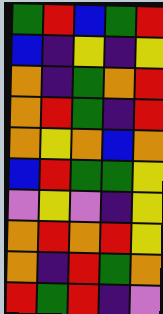[["green", "red", "blue", "green", "red"], ["blue", "indigo", "yellow", "indigo", "yellow"], ["orange", "indigo", "green", "orange", "red"], ["orange", "red", "green", "indigo", "red"], ["orange", "yellow", "orange", "blue", "orange"], ["blue", "red", "green", "green", "yellow"], ["violet", "yellow", "violet", "indigo", "yellow"], ["orange", "red", "orange", "red", "yellow"], ["orange", "indigo", "red", "green", "orange"], ["red", "green", "red", "indigo", "violet"]]